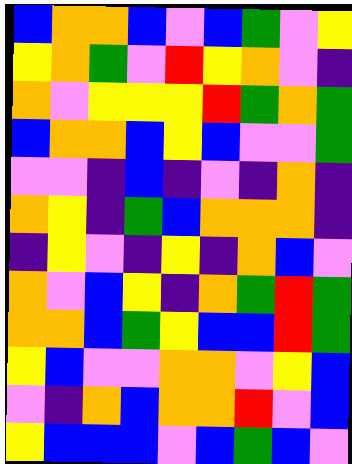[["blue", "orange", "orange", "blue", "violet", "blue", "green", "violet", "yellow"], ["yellow", "orange", "green", "violet", "red", "yellow", "orange", "violet", "indigo"], ["orange", "violet", "yellow", "yellow", "yellow", "red", "green", "orange", "green"], ["blue", "orange", "orange", "blue", "yellow", "blue", "violet", "violet", "green"], ["violet", "violet", "indigo", "blue", "indigo", "violet", "indigo", "orange", "indigo"], ["orange", "yellow", "indigo", "green", "blue", "orange", "orange", "orange", "indigo"], ["indigo", "yellow", "violet", "indigo", "yellow", "indigo", "orange", "blue", "violet"], ["orange", "violet", "blue", "yellow", "indigo", "orange", "green", "red", "green"], ["orange", "orange", "blue", "green", "yellow", "blue", "blue", "red", "green"], ["yellow", "blue", "violet", "violet", "orange", "orange", "violet", "yellow", "blue"], ["violet", "indigo", "orange", "blue", "orange", "orange", "red", "violet", "blue"], ["yellow", "blue", "blue", "blue", "violet", "blue", "green", "blue", "violet"]]